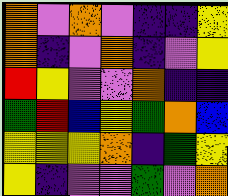[["orange", "violet", "orange", "violet", "indigo", "indigo", "yellow"], ["orange", "indigo", "violet", "orange", "indigo", "violet", "yellow"], ["red", "yellow", "violet", "violet", "orange", "indigo", "indigo"], ["green", "red", "blue", "yellow", "green", "orange", "blue"], ["yellow", "yellow", "yellow", "orange", "indigo", "green", "yellow"], ["yellow", "indigo", "violet", "violet", "green", "violet", "orange"]]